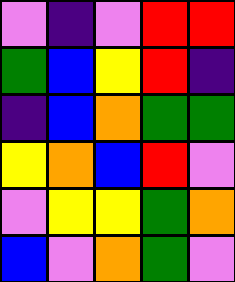[["violet", "indigo", "violet", "red", "red"], ["green", "blue", "yellow", "red", "indigo"], ["indigo", "blue", "orange", "green", "green"], ["yellow", "orange", "blue", "red", "violet"], ["violet", "yellow", "yellow", "green", "orange"], ["blue", "violet", "orange", "green", "violet"]]